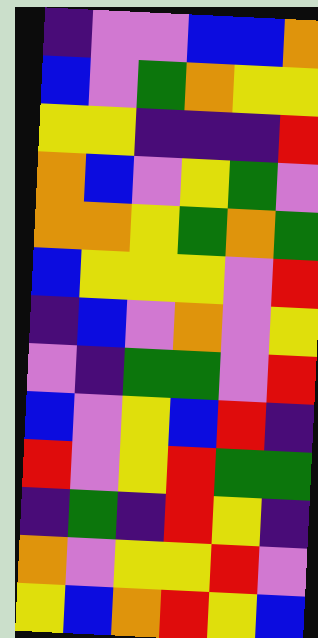[["indigo", "violet", "violet", "blue", "blue", "orange"], ["blue", "violet", "green", "orange", "yellow", "yellow"], ["yellow", "yellow", "indigo", "indigo", "indigo", "red"], ["orange", "blue", "violet", "yellow", "green", "violet"], ["orange", "orange", "yellow", "green", "orange", "green"], ["blue", "yellow", "yellow", "yellow", "violet", "red"], ["indigo", "blue", "violet", "orange", "violet", "yellow"], ["violet", "indigo", "green", "green", "violet", "red"], ["blue", "violet", "yellow", "blue", "red", "indigo"], ["red", "violet", "yellow", "red", "green", "green"], ["indigo", "green", "indigo", "red", "yellow", "indigo"], ["orange", "violet", "yellow", "yellow", "red", "violet"], ["yellow", "blue", "orange", "red", "yellow", "blue"]]